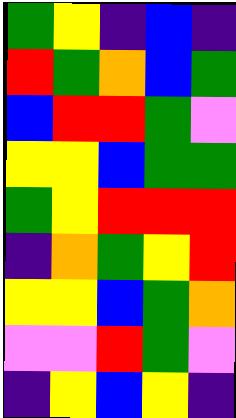[["green", "yellow", "indigo", "blue", "indigo"], ["red", "green", "orange", "blue", "green"], ["blue", "red", "red", "green", "violet"], ["yellow", "yellow", "blue", "green", "green"], ["green", "yellow", "red", "red", "red"], ["indigo", "orange", "green", "yellow", "red"], ["yellow", "yellow", "blue", "green", "orange"], ["violet", "violet", "red", "green", "violet"], ["indigo", "yellow", "blue", "yellow", "indigo"]]